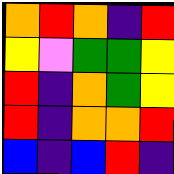[["orange", "red", "orange", "indigo", "red"], ["yellow", "violet", "green", "green", "yellow"], ["red", "indigo", "orange", "green", "yellow"], ["red", "indigo", "orange", "orange", "red"], ["blue", "indigo", "blue", "red", "indigo"]]